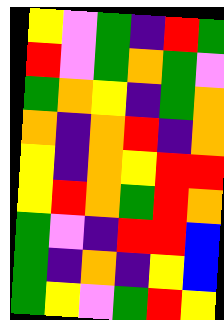[["yellow", "violet", "green", "indigo", "red", "green"], ["red", "violet", "green", "orange", "green", "violet"], ["green", "orange", "yellow", "indigo", "green", "orange"], ["orange", "indigo", "orange", "red", "indigo", "orange"], ["yellow", "indigo", "orange", "yellow", "red", "red"], ["yellow", "red", "orange", "green", "red", "orange"], ["green", "violet", "indigo", "red", "red", "blue"], ["green", "indigo", "orange", "indigo", "yellow", "blue"], ["green", "yellow", "violet", "green", "red", "yellow"]]